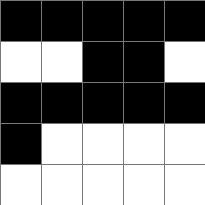[["black", "black", "black", "black", "black"], ["white", "white", "black", "black", "white"], ["black", "black", "black", "black", "black"], ["black", "white", "white", "white", "white"], ["white", "white", "white", "white", "white"]]